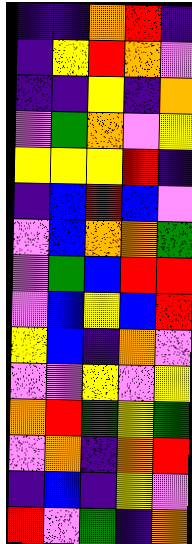[["indigo", "indigo", "orange", "red", "indigo"], ["indigo", "yellow", "red", "orange", "violet"], ["indigo", "indigo", "yellow", "indigo", "orange"], ["violet", "green", "orange", "violet", "yellow"], ["yellow", "yellow", "yellow", "red", "indigo"], ["indigo", "blue", "red", "blue", "violet"], ["violet", "blue", "orange", "orange", "green"], ["violet", "green", "blue", "red", "red"], ["violet", "blue", "yellow", "blue", "red"], ["yellow", "blue", "indigo", "orange", "violet"], ["violet", "violet", "yellow", "violet", "yellow"], ["orange", "red", "green", "yellow", "green"], ["violet", "orange", "indigo", "orange", "red"], ["indigo", "blue", "indigo", "yellow", "violet"], ["red", "violet", "green", "indigo", "orange"]]